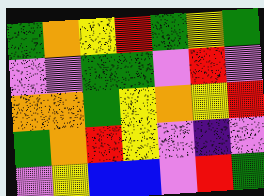[["green", "orange", "yellow", "red", "green", "yellow", "green"], ["violet", "violet", "green", "green", "violet", "red", "violet"], ["orange", "orange", "green", "yellow", "orange", "yellow", "red"], ["green", "orange", "red", "yellow", "violet", "indigo", "violet"], ["violet", "yellow", "blue", "blue", "violet", "red", "green"]]